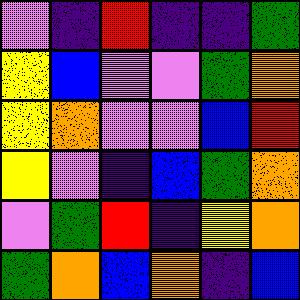[["violet", "indigo", "red", "indigo", "indigo", "green"], ["yellow", "blue", "violet", "violet", "green", "orange"], ["yellow", "orange", "violet", "violet", "blue", "red"], ["yellow", "violet", "indigo", "blue", "green", "orange"], ["violet", "green", "red", "indigo", "yellow", "orange"], ["green", "orange", "blue", "orange", "indigo", "blue"]]